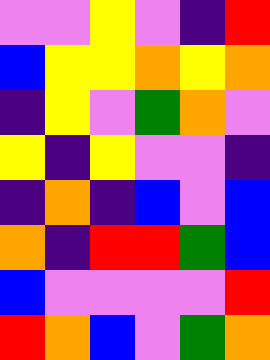[["violet", "violet", "yellow", "violet", "indigo", "red"], ["blue", "yellow", "yellow", "orange", "yellow", "orange"], ["indigo", "yellow", "violet", "green", "orange", "violet"], ["yellow", "indigo", "yellow", "violet", "violet", "indigo"], ["indigo", "orange", "indigo", "blue", "violet", "blue"], ["orange", "indigo", "red", "red", "green", "blue"], ["blue", "violet", "violet", "violet", "violet", "red"], ["red", "orange", "blue", "violet", "green", "orange"]]